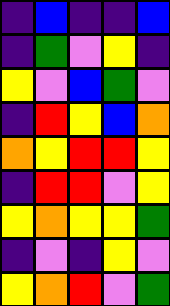[["indigo", "blue", "indigo", "indigo", "blue"], ["indigo", "green", "violet", "yellow", "indigo"], ["yellow", "violet", "blue", "green", "violet"], ["indigo", "red", "yellow", "blue", "orange"], ["orange", "yellow", "red", "red", "yellow"], ["indigo", "red", "red", "violet", "yellow"], ["yellow", "orange", "yellow", "yellow", "green"], ["indigo", "violet", "indigo", "yellow", "violet"], ["yellow", "orange", "red", "violet", "green"]]